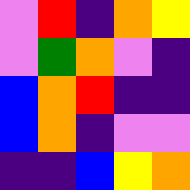[["violet", "red", "indigo", "orange", "yellow"], ["violet", "green", "orange", "violet", "indigo"], ["blue", "orange", "red", "indigo", "indigo"], ["blue", "orange", "indigo", "violet", "violet"], ["indigo", "indigo", "blue", "yellow", "orange"]]